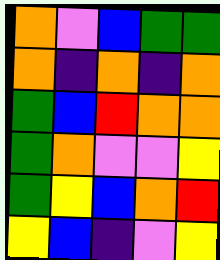[["orange", "violet", "blue", "green", "green"], ["orange", "indigo", "orange", "indigo", "orange"], ["green", "blue", "red", "orange", "orange"], ["green", "orange", "violet", "violet", "yellow"], ["green", "yellow", "blue", "orange", "red"], ["yellow", "blue", "indigo", "violet", "yellow"]]